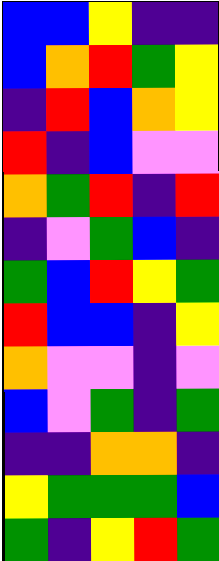[["blue", "blue", "yellow", "indigo", "indigo"], ["blue", "orange", "red", "green", "yellow"], ["indigo", "red", "blue", "orange", "yellow"], ["red", "indigo", "blue", "violet", "violet"], ["orange", "green", "red", "indigo", "red"], ["indigo", "violet", "green", "blue", "indigo"], ["green", "blue", "red", "yellow", "green"], ["red", "blue", "blue", "indigo", "yellow"], ["orange", "violet", "violet", "indigo", "violet"], ["blue", "violet", "green", "indigo", "green"], ["indigo", "indigo", "orange", "orange", "indigo"], ["yellow", "green", "green", "green", "blue"], ["green", "indigo", "yellow", "red", "green"]]